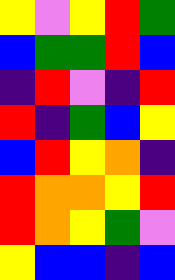[["yellow", "violet", "yellow", "red", "green"], ["blue", "green", "green", "red", "blue"], ["indigo", "red", "violet", "indigo", "red"], ["red", "indigo", "green", "blue", "yellow"], ["blue", "red", "yellow", "orange", "indigo"], ["red", "orange", "orange", "yellow", "red"], ["red", "orange", "yellow", "green", "violet"], ["yellow", "blue", "blue", "indigo", "blue"]]